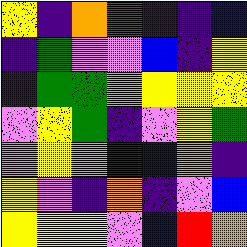[["yellow", "indigo", "orange", "green", "indigo", "indigo", "blue"], ["indigo", "green", "violet", "violet", "blue", "indigo", "yellow"], ["indigo", "green", "green", "orange", "yellow", "yellow", "yellow"], ["violet", "yellow", "green", "indigo", "violet", "yellow", "green"], ["violet", "yellow", "violet", "indigo", "blue", "orange", "indigo"], ["yellow", "violet", "indigo", "orange", "indigo", "violet", "blue"], ["yellow", "yellow", "yellow", "violet", "blue", "red", "orange"]]